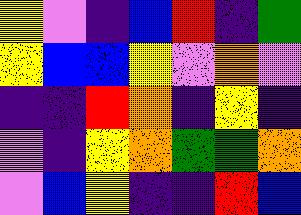[["yellow", "violet", "indigo", "blue", "red", "indigo", "green"], ["yellow", "blue", "blue", "yellow", "violet", "orange", "violet"], ["indigo", "indigo", "red", "orange", "indigo", "yellow", "indigo"], ["violet", "indigo", "yellow", "orange", "green", "green", "orange"], ["violet", "blue", "yellow", "indigo", "indigo", "red", "blue"]]